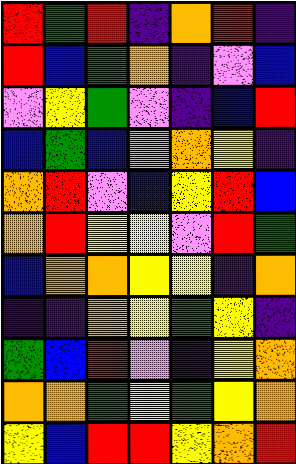[["red", "green", "red", "indigo", "orange", "red", "indigo"], ["red", "blue", "green", "orange", "indigo", "violet", "blue"], ["violet", "yellow", "green", "violet", "indigo", "blue", "red"], ["blue", "green", "blue", "violet", "orange", "yellow", "indigo"], ["orange", "red", "violet", "blue", "yellow", "red", "blue"], ["orange", "red", "yellow", "yellow", "violet", "red", "green"], ["blue", "orange", "orange", "yellow", "yellow", "indigo", "orange"], ["indigo", "indigo", "orange", "yellow", "green", "yellow", "indigo"], ["green", "blue", "red", "violet", "indigo", "yellow", "orange"], ["orange", "orange", "green", "yellow", "green", "yellow", "orange"], ["yellow", "blue", "red", "red", "yellow", "orange", "red"]]